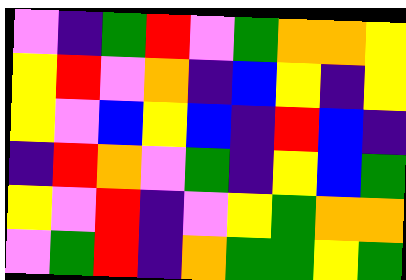[["violet", "indigo", "green", "red", "violet", "green", "orange", "orange", "yellow"], ["yellow", "red", "violet", "orange", "indigo", "blue", "yellow", "indigo", "yellow"], ["yellow", "violet", "blue", "yellow", "blue", "indigo", "red", "blue", "indigo"], ["indigo", "red", "orange", "violet", "green", "indigo", "yellow", "blue", "green"], ["yellow", "violet", "red", "indigo", "violet", "yellow", "green", "orange", "orange"], ["violet", "green", "red", "indigo", "orange", "green", "green", "yellow", "green"]]